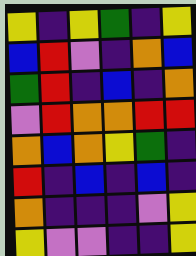[["yellow", "indigo", "yellow", "green", "indigo", "yellow"], ["blue", "red", "violet", "indigo", "orange", "blue"], ["green", "red", "indigo", "blue", "indigo", "orange"], ["violet", "red", "orange", "orange", "red", "red"], ["orange", "blue", "orange", "yellow", "green", "indigo"], ["red", "indigo", "blue", "indigo", "blue", "indigo"], ["orange", "indigo", "indigo", "indigo", "violet", "yellow"], ["yellow", "violet", "violet", "indigo", "indigo", "yellow"]]